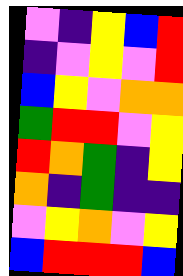[["violet", "indigo", "yellow", "blue", "red"], ["indigo", "violet", "yellow", "violet", "red"], ["blue", "yellow", "violet", "orange", "orange"], ["green", "red", "red", "violet", "yellow"], ["red", "orange", "green", "indigo", "yellow"], ["orange", "indigo", "green", "indigo", "indigo"], ["violet", "yellow", "orange", "violet", "yellow"], ["blue", "red", "red", "red", "blue"]]